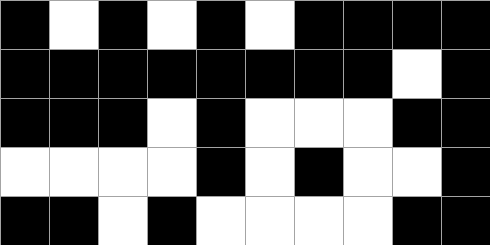[["black", "white", "black", "white", "black", "white", "black", "black", "black", "black"], ["black", "black", "black", "black", "black", "black", "black", "black", "white", "black"], ["black", "black", "black", "white", "black", "white", "white", "white", "black", "black"], ["white", "white", "white", "white", "black", "white", "black", "white", "white", "black"], ["black", "black", "white", "black", "white", "white", "white", "white", "black", "black"]]